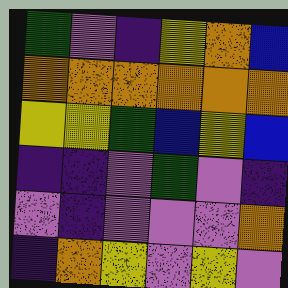[["green", "violet", "indigo", "yellow", "orange", "blue"], ["orange", "orange", "orange", "orange", "orange", "orange"], ["yellow", "yellow", "green", "blue", "yellow", "blue"], ["indigo", "indigo", "violet", "green", "violet", "indigo"], ["violet", "indigo", "violet", "violet", "violet", "orange"], ["indigo", "orange", "yellow", "violet", "yellow", "violet"]]